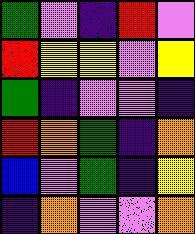[["green", "violet", "indigo", "red", "violet"], ["red", "yellow", "yellow", "violet", "yellow"], ["green", "indigo", "violet", "violet", "indigo"], ["red", "orange", "green", "indigo", "orange"], ["blue", "violet", "green", "indigo", "yellow"], ["indigo", "orange", "violet", "violet", "orange"]]